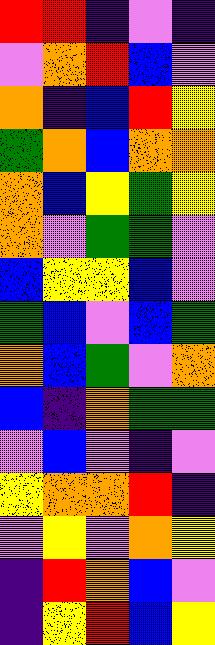[["red", "red", "indigo", "violet", "indigo"], ["violet", "orange", "red", "blue", "violet"], ["orange", "indigo", "blue", "red", "yellow"], ["green", "orange", "blue", "orange", "orange"], ["orange", "blue", "yellow", "green", "yellow"], ["orange", "violet", "green", "green", "violet"], ["blue", "yellow", "yellow", "blue", "violet"], ["green", "blue", "violet", "blue", "green"], ["orange", "blue", "green", "violet", "orange"], ["blue", "indigo", "orange", "green", "green"], ["violet", "blue", "violet", "indigo", "violet"], ["yellow", "orange", "orange", "red", "indigo"], ["violet", "yellow", "violet", "orange", "yellow"], ["indigo", "red", "orange", "blue", "violet"], ["indigo", "yellow", "red", "blue", "yellow"]]